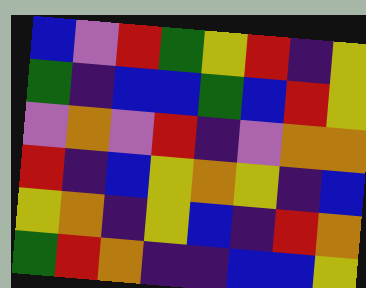[["blue", "violet", "red", "green", "yellow", "red", "indigo", "yellow"], ["green", "indigo", "blue", "blue", "green", "blue", "red", "yellow"], ["violet", "orange", "violet", "red", "indigo", "violet", "orange", "orange"], ["red", "indigo", "blue", "yellow", "orange", "yellow", "indigo", "blue"], ["yellow", "orange", "indigo", "yellow", "blue", "indigo", "red", "orange"], ["green", "red", "orange", "indigo", "indigo", "blue", "blue", "yellow"]]